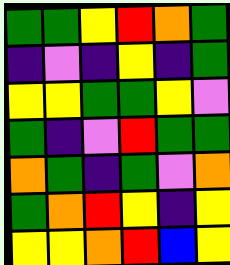[["green", "green", "yellow", "red", "orange", "green"], ["indigo", "violet", "indigo", "yellow", "indigo", "green"], ["yellow", "yellow", "green", "green", "yellow", "violet"], ["green", "indigo", "violet", "red", "green", "green"], ["orange", "green", "indigo", "green", "violet", "orange"], ["green", "orange", "red", "yellow", "indigo", "yellow"], ["yellow", "yellow", "orange", "red", "blue", "yellow"]]